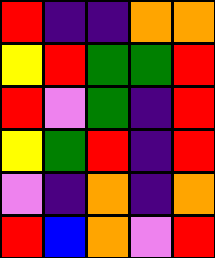[["red", "indigo", "indigo", "orange", "orange"], ["yellow", "red", "green", "green", "red"], ["red", "violet", "green", "indigo", "red"], ["yellow", "green", "red", "indigo", "red"], ["violet", "indigo", "orange", "indigo", "orange"], ["red", "blue", "orange", "violet", "red"]]